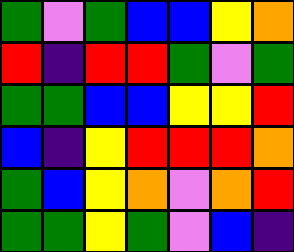[["green", "violet", "green", "blue", "blue", "yellow", "orange"], ["red", "indigo", "red", "red", "green", "violet", "green"], ["green", "green", "blue", "blue", "yellow", "yellow", "red"], ["blue", "indigo", "yellow", "red", "red", "red", "orange"], ["green", "blue", "yellow", "orange", "violet", "orange", "red"], ["green", "green", "yellow", "green", "violet", "blue", "indigo"]]